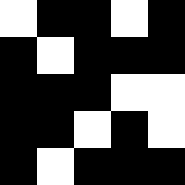[["white", "black", "black", "white", "black"], ["black", "white", "black", "black", "black"], ["black", "black", "black", "white", "white"], ["black", "black", "white", "black", "white"], ["black", "white", "black", "black", "black"]]